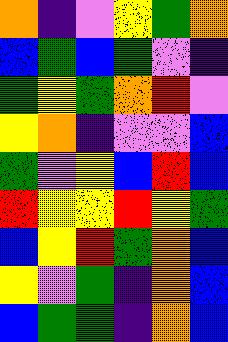[["orange", "indigo", "violet", "yellow", "green", "orange"], ["blue", "green", "blue", "green", "violet", "indigo"], ["green", "yellow", "green", "orange", "red", "violet"], ["yellow", "orange", "indigo", "violet", "violet", "blue"], ["green", "violet", "yellow", "blue", "red", "blue"], ["red", "yellow", "yellow", "red", "yellow", "green"], ["blue", "yellow", "red", "green", "orange", "blue"], ["yellow", "violet", "green", "indigo", "orange", "blue"], ["blue", "green", "green", "indigo", "orange", "blue"]]